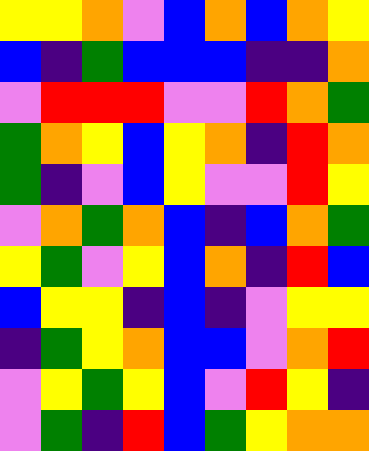[["yellow", "yellow", "orange", "violet", "blue", "orange", "blue", "orange", "yellow"], ["blue", "indigo", "green", "blue", "blue", "blue", "indigo", "indigo", "orange"], ["violet", "red", "red", "red", "violet", "violet", "red", "orange", "green"], ["green", "orange", "yellow", "blue", "yellow", "orange", "indigo", "red", "orange"], ["green", "indigo", "violet", "blue", "yellow", "violet", "violet", "red", "yellow"], ["violet", "orange", "green", "orange", "blue", "indigo", "blue", "orange", "green"], ["yellow", "green", "violet", "yellow", "blue", "orange", "indigo", "red", "blue"], ["blue", "yellow", "yellow", "indigo", "blue", "indigo", "violet", "yellow", "yellow"], ["indigo", "green", "yellow", "orange", "blue", "blue", "violet", "orange", "red"], ["violet", "yellow", "green", "yellow", "blue", "violet", "red", "yellow", "indigo"], ["violet", "green", "indigo", "red", "blue", "green", "yellow", "orange", "orange"]]